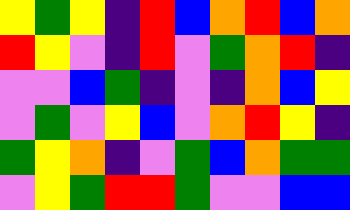[["yellow", "green", "yellow", "indigo", "red", "blue", "orange", "red", "blue", "orange"], ["red", "yellow", "violet", "indigo", "red", "violet", "green", "orange", "red", "indigo"], ["violet", "violet", "blue", "green", "indigo", "violet", "indigo", "orange", "blue", "yellow"], ["violet", "green", "violet", "yellow", "blue", "violet", "orange", "red", "yellow", "indigo"], ["green", "yellow", "orange", "indigo", "violet", "green", "blue", "orange", "green", "green"], ["violet", "yellow", "green", "red", "red", "green", "violet", "violet", "blue", "blue"]]